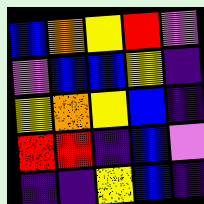[["blue", "orange", "yellow", "red", "violet"], ["violet", "blue", "blue", "yellow", "indigo"], ["yellow", "orange", "yellow", "blue", "indigo"], ["red", "red", "indigo", "blue", "violet"], ["indigo", "indigo", "yellow", "blue", "indigo"]]